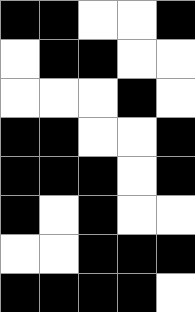[["black", "black", "white", "white", "black"], ["white", "black", "black", "white", "white"], ["white", "white", "white", "black", "white"], ["black", "black", "white", "white", "black"], ["black", "black", "black", "white", "black"], ["black", "white", "black", "white", "white"], ["white", "white", "black", "black", "black"], ["black", "black", "black", "black", "white"]]